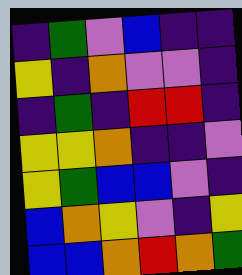[["indigo", "green", "violet", "blue", "indigo", "indigo"], ["yellow", "indigo", "orange", "violet", "violet", "indigo"], ["indigo", "green", "indigo", "red", "red", "indigo"], ["yellow", "yellow", "orange", "indigo", "indigo", "violet"], ["yellow", "green", "blue", "blue", "violet", "indigo"], ["blue", "orange", "yellow", "violet", "indigo", "yellow"], ["blue", "blue", "orange", "red", "orange", "green"]]